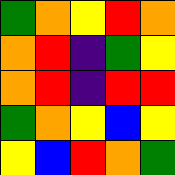[["green", "orange", "yellow", "red", "orange"], ["orange", "red", "indigo", "green", "yellow"], ["orange", "red", "indigo", "red", "red"], ["green", "orange", "yellow", "blue", "yellow"], ["yellow", "blue", "red", "orange", "green"]]